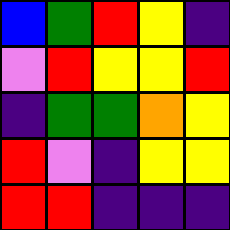[["blue", "green", "red", "yellow", "indigo"], ["violet", "red", "yellow", "yellow", "red"], ["indigo", "green", "green", "orange", "yellow"], ["red", "violet", "indigo", "yellow", "yellow"], ["red", "red", "indigo", "indigo", "indigo"]]